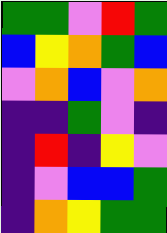[["green", "green", "violet", "red", "green"], ["blue", "yellow", "orange", "green", "blue"], ["violet", "orange", "blue", "violet", "orange"], ["indigo", "indigo", "green", "violet", "indigo"], ["indigo", "red", "indigo", "yellow", "violet"], ["indigo", "violet", "blue", "blue", "green"], ["indigo", "orange", "yellow", "green", "green"]]